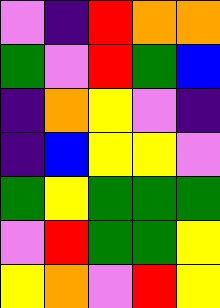[["violet", "indigo", "red", "orange", "orange"], ["green", "violet", "red", "green", "blue"], ["indigo", "orange", "yellow", "violet", "indigo"], ["indigo", "blue", "yellow", "yellow", "violet"], ["green", "yellow", "green", "green", "green"], ["violet", "red", "green", "green", "yellow"], ["yellow", "orange", "violet", "red", "yellow"]]